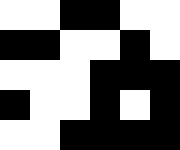[["white", "white", "black", "black", "white", "white"], ["black", "black", "white", "white", "black", "white"], ["white", "white", "white", "black", "black", "black"], ["black", "white", "white", "black", "white", "black"], ["white", "white", "black", "black", "black", "black"]]